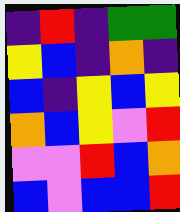[["indigo", "red", "indigo", "green", "green"], ["yellow", "blue", "indigo", "orange", "indigo"], ["blue", "indigo", "yellow", "blue", "yellow"], ["orange", "blue", "yellow", "violet", "red"], ["violet", "violet", "red", "blue", "orange"], ["blue", "violet", "blue", "blue", "red"]]